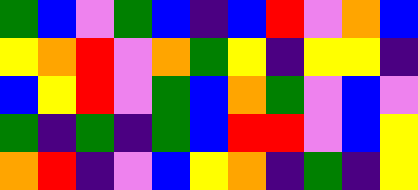[["green", "blue", "violet", "green", "blue", "indigo", "blue", "red", "violet", "orange", "blue"], ["yellow", "orange", "red", "violet", "orange", "green", "yellow", "indigo", "yellow", "yellow", "indigo"], ["blue", "yellow", "red", "violet", "green", "blue", "orange", "green", "violet", "blue", "violet"], ["green", "indigo", "green", "indigo", "green", "blue", "red", "red", "violet", "blue", "yellow"], ["orange", "red", "indigo", "violet", "blue", "yellow", "orange", "indigo", "green", "indigo", "yellow"]]